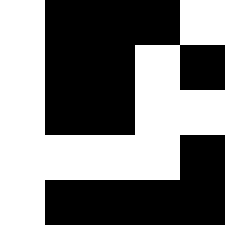[["white", "black", "black", "black", "white"], ["white", "black", "black", "white", "black"], ["white", "black", "black", "white", "white"], ["white", "white", "white", "white", "black"], ["white", "black", "black", "black", "black"]]